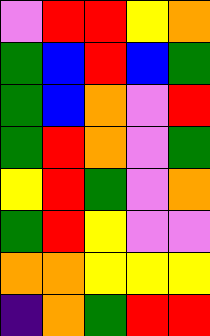[["violet", "red", "red", "yellow", "orange"], ["green", "blue", "red", "blue", "green"], ["green", "blue", "orange", "violet", "red"], ["green", "red", "orange", "violet", "green"], ["yellow", "red", "green", "violet", "orange"], ["green", "red", "yellow", "violet", "violet"], ["orange", "orange", "yellow", "yellow", "yellow"], ["indigo", "orange", "green", "red", "red"]]